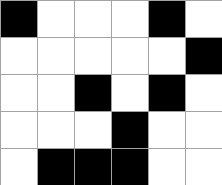[["black", "white", "white", "white", "black", "white"], ["white", "white", "white", "white", "white", "black"], ["white", "white", "black", "white", "black", "white"], ["white", "white", "white", "black", "white", "white"], ["white", "black", "black", "black", "white", "white"]]